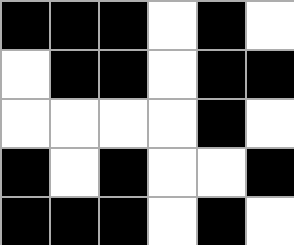[["black", "black", "black", "white", "black", "white"], ["white", "black", "black", "white", "black", "black"], ["white", "white", "white", "white", "black", "white"], ["black", "white", "black", "white", "white", "black"], ["black", "black", "black", "white", "black", "white"]]